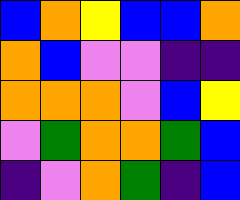[["blue", "orange", "yellow", "blue", "blue", "orange"], ["orange", "blue", "violet", "violet", "indigo", "indigo"], ["orange", "orange", "orange", "violet", "blue", "yellow"], ["violet", "green", "orange", "orange", "green", "blue"], ["indigo", "violet", "orange", "green", "indigo", "blue"]]